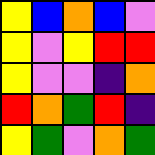[["yellow", "blue", "orange", "blue", "violet"], ["yellow", "violet", "yellow", "red", "red"], ["yellow", "violet", "violet", "indigo", "orange"], ["red", "orange", "green", "red", "indigo"], ["yellow", "green", "violet", "orange", "green"]]